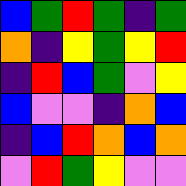[["blue", "green", "red", "green", "indigo", "green"], ["orange", "indigo", "yellow", "green", "yellow", "red"], ["indigo", "red", "blue", "green", "violet", "yellow"], ["blue", "violet", "violet", "indigo", "orange", "blue"], ["indigo", "blue", "red", "orange", "blue", "orange"], ["violet", "red", "green", "yellow", "violet", "violet"]]